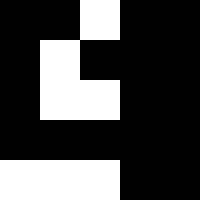[["black", "black", "white", "black", "black"], ["black", "white", "black", "black", "black"], ["black", "white", "white", "black", "black"], ["black", "black", "black", "black", "black"], ["white", "white", "white", "black", "black"]]